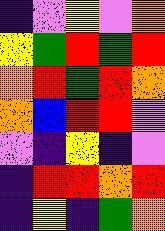[["indigo", "violet", "yellow", "violet", "orange"], ["yellow", "green", "red", "green", "red"], ["orange", "red", "green", "red", "orange"], ["orange", "blue", "red", "red", "violet"], ["violet", "indigo", "yellow", "indigo", "violet"], ["indigo", "red", "red", "orange", "red"], ["indigo", "yellow", "indigo", "green", "orange"]]